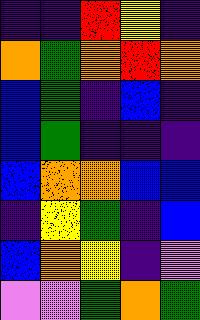[["indigo", "indigo", "red", "yellow", "indigo"], ["orange", "green", "orange", "red", "orange"], ["blue", "green", "indigo", "blue", "indigo"], ["blue", "green", "indigo", "indigo", "indigo"], ["blue", "orange", "orange", "blue", "blue"], ["indigo", "yellow", "green", "indigo", "blue"], ["blue", "orange", "yellow", "indigo", "violet"], ["violet", "violet", "green", "orange", "green"]]